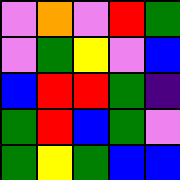[["violet", "orange", "violet", "red", "green"], ["violet", "green", "yellow", "violet", "blue"], ["blue", "red", "red", "green", "indigo"], ["green", "red", "blue", "green", "violet"], ["green", "yellow", "green", "blue", "blue"]]